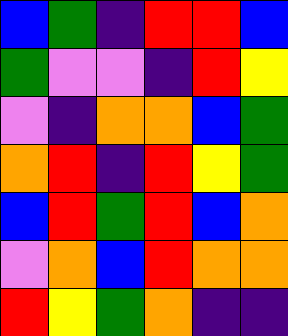[["blue", "green", "indigo", "red", "red", "blue"], ["green", "violet", "violet", "indigo", "red", "yellow"], ["violet", "indigo", "orange", "orange", "blue", "green"], ["orange", "red", "indigo", "red", "yellow", "green"], ["blue", "red", "green", "red", "blue", "orange"], ["violet", "orange", "blue", "red", "orange", "orange"], ["red", "yellow", "green", "orange", "indigo", "indigo"]]